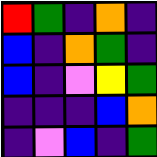[["red", "green", "indigo", "orange", "indigo"], ["blue", "indigo", "orange", "green", "indigo"], ["blue", "indigo", "violet", "yellow", "green"], ["indigo", "indigo", "indigo", "blue", "orange"], ["indigo", "violet", "blue", "indigo", "green"]]